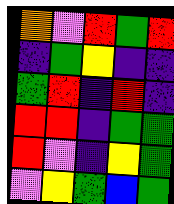[["orange", "violet", "red", "green", "red"], ["indigo", "green", "yellow", "indigo", "indigo"], ["green", "red", "indigo", "red", "indigo"], ["red", "red", "indigo", "green", "green"], ["red", "violet", "indigo", "yellow", "green"], ["violet", "yellow", "green", "blue", "green"]]